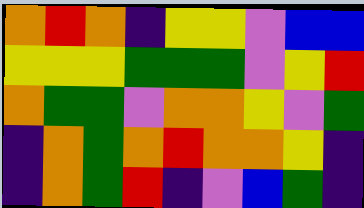[["orange", "red", "orange", "indigo", "yellow", "yellow", "violet", "blue", "blue"], ["yellow", "yellow", "yellow", "green", "green", "green", "violet", "yellow", "red"], ["orange", "green", "green", "violet", "orange", "orange", "yellow", "violet", "green"], ["indigo", "orange", "green", "orange", "red", "orange", "orange", "yellow", "indigo"], ["indigo", "orange", "green", "red", "indigo", "violet", "blue", "green", "indigo"]]